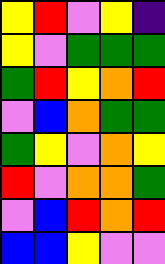[["yellow", "red", "violet", "yellow", "indigo"], ["yellow", "violet", "green", "green", "green"], ["green", "red", "yellow", "orange", "red"], ["violet", "blue", "orange", "green", "green"], ["green", "yellow", "violet", "orange", "yellow"], ["red", "violet", "orange", "orange", "green"], ["violet", "blue", "red", "orange", "red"], ["blue", "blue", "yellow", "violet", "violet"]]